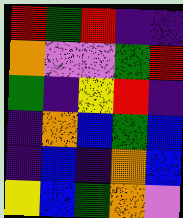[["red", "green", "red", "indigo", "indigo"], ["orange", "violet", "violet", "green", "red"], ["green", "indigo", "yellow", "red", "indigo"], ["indigo", "orange", "blue", "green", "blue"], ["indigo", "blue", "indigo", "orange", "blue"], ["yellow", "blue", "green", "orange", "violet"]]